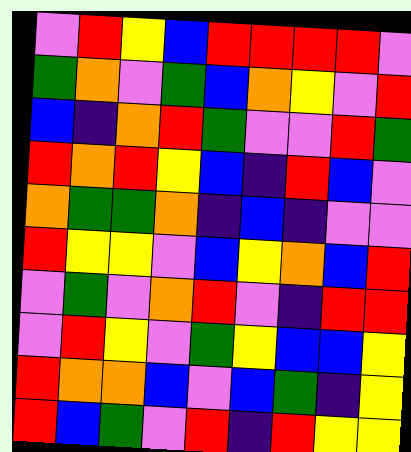[["violet", "red", "yellow", "blue", "red", "red", "red", "red", "violet"], ["green", "orange", "violet", "green", "blue", "orange", "yellow", "violet", "red"], ["blue", "indigo", "orange", "red", "green", "violet", "violet", "red", "green"], ["red", "orange", "red", "yellow", "blue", "indigo", "red", "blue", "violet"], ["orange", "green", "green", "orange", "indigo", "blue", "indigo", "violet", "violet"], ["red", "yellow", "yellow", "violet", "blue", "yellow", "orange", "blue", "red"], ["violet", "green", "violet", "orange", "red", "violet", "indigo", "red", "red"], ["violet", "red", "yellow", "violet", "green", "yellow", "blue", "blue", "yellow"], ["red", "orange", "orange", "blue", "violet", "blue", "green", "indigo", "yellow"], ["red", "blue", "green", "violet", "red", "indigo", "red", "yellow", "yellow"]]